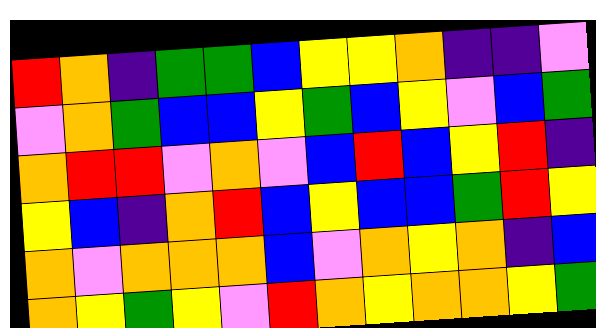[["red", "orange", "indigo", "green", "green", "blue", "yellow", "yellow", "orange", "indigo", "indigo", "violet"], ["violet", "orange", "green", "blue", "blue", "yellow", "green", "blue", "yellow", "violet", "blue", "green"], ["orange", "red", "red", "violet", "orange", "violet", "blue", "red", "blue", "yellow", "red", "indigo"], ["yellow", "blue", "indigo", "orange", "red", "blue", "yellow", "blue", "blue", "green", "red", "yellow"], ["orange", "violet", "orange", "orange", "orange", "blue", "violet", "orange", "yellow", "orange", "indigo", "blue"], ["orange", "yellow", "green", "yellow", "violet", "red", "orange", "yellow", "orange", "orange", "yellow", "green"]]